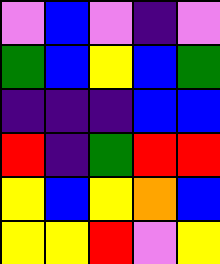[["violet", "blue", "violet", "indigo", "violet"], ["green", "blue", "yellow", "blue", "green"], ["indigo", "indigo", "indigo", "blue", "blue"], ["red", "indigo", "green", "red", "red"], ["yellow", "blue", "yellow", "orange", "blue"], ["yellow", "yellow", "red", "violet", "yellow"]]